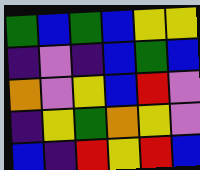[["green", "blue", "green", "blue", "yellow", "yellow"], ["indigo", "violet", "indigo", "blue", "green", "blue"], ["orange", "violet", "yellow", "blue", "red", "violet"], ["indigo", "yellow", "green", "orange", "yellow", "violet"], ["blue", "indigo", "red", "yellow", "red", "blue"]]